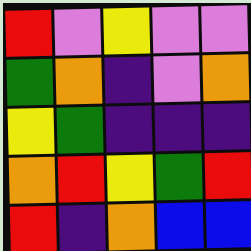[["red", "violet", "yellow", "violet", "violet"], ["green", "orange", "indigo", "violet", "orange"], ["yellow", "green", "indigo", "indigo", "indigo"], ["orange", "red", "yellow", "green", "red"], ["red", "indigo", "orange", "blue", "blue"]]